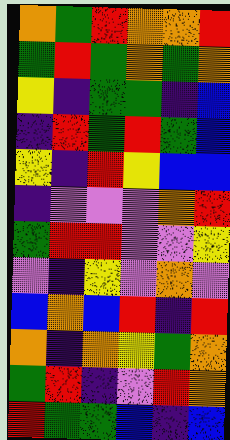[["orange", "green", "red", "orange", "orange", "red"], ["green", "red", "green", "orange", "green", "orange"], ["yellow", "indigo", "green", "green", "indigo", "blue"], ["indigo", "red", "green", "red", "green", "blue"], ["yellow", "indigo", "red", "yellow", "blue", "blue"], ["indigo", "violet", "violet", "violet", "orange", "red"], ["green", "red", "red", "violet", "violet", "yellow"], ["violet", "indigo", "yellow", "violet", "orange", "violet"], ["blue", "orange", "blue", "red", "indigo", "red"], ["orange", "indigo", "orange", "yellow", "green", "orange"], ["green", "red", "indigo", "violet", "red", "orange"], ["red", "green", "green", "blue", "indigo", "blue"]]